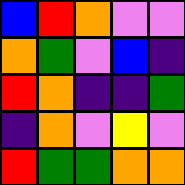[["blue", "red", "orange", "violet", "violet"], ["orange", "green", "violet", "blue", "indigo"], ["red", "orange", "indigo", "indigo", "green"], ["indigo", "orange", "violet", "yellow", "violet"], ["red", "green", "green", "orange", "orange"]]